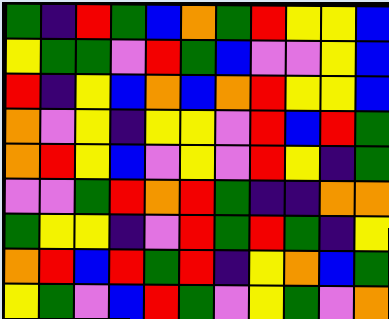[["green", "indigo", "red", "green", "blue", "orange", "green", "red", "yellow", "yellow", "blue"], ["yellow", "green", "green", "violet", "red", "green", "blue", "violet", "violet", "yellow", "blue"], ["red", "indigo", "yellow", "blue", "orange", "blue", "orange", "red", "yellow", "yellow", "blue"], ["orange", "violet", "yellow", "indigo", "yellow", "yellow", "violet", "red", "blue", "red", "green"], ["orange", "red", "yellow", "blue", "violet", "yellow", "violet", "red", "yellow", "indigo", "green"], ["violet", "violet", "green", "red", "orange", "red", "green", "indigo", "indigo", "orange", "orange"], ["green", "yellow", "yellow", "indigo", "violet", "red", "green", "red", "green", "indigo", "yellow"], ["orange", "red", "blue", "red", "green", "red", "indigo", "yellow", "orange", "blue", "green"], ["yellow", "green", "violet", "blue", "red", "green", "violet", "yellow", "green", "violet", "orange"]]